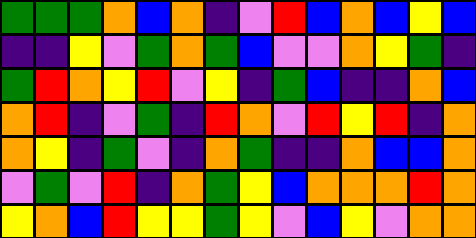[["green", "green", "green", "orange", "blue", "orange", "indigo", "violet", "red", "blue", "orange", "blue", "yellow", "blue"], ["indigo", "indigo", "yellow", "violet", "green", "orange", "green", "blue", "violet", "violet", "orange", "yellow", "green", "indigo"], ["green", "red", "orange", "yellow", "red", "violet", "yellow", "indigo", "green", "blue", "indigo", "indigo", "orange", "blue"], ["orange", "red", "indigo", "violet", "green", "indigo", "red", "orange", "violet", "red", "yellow", "red", "indigo", "orange"], ["orange", "yellow", "indigo", "green", "violet", "indigo", "orange", "green", "indigo", "indigo", "orange", "blue", "blue", "orange"], ["violet", "green", "violet", "red", "indigo", "orange", "green", "yellow", "blue", "orange", "orange", "orange", "red", "orange"], ["yellow", "orange", "blue", "red", "yellow", "yellow", "green", "yellow", "violet", "blue", "yellow", "violet", "orange", "orange"]]